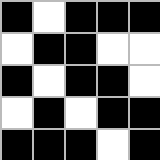[["black", "white", "black", "black", "black"], ["white", "black", "black", "white", "white"], ["black", "white", "black", "black", "white"], ["white", "black", "white", "black", "black"], ["black", "black", "black", "white", "black"]]